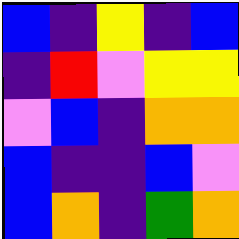[["blue", "indigo", "yellow", "indigo", "blue"], ["indigo", "red", "violet", "yellow", "yellow"], ["violet", "blue", "indigo", "orange", "orange"], ["blue", "indigo", "indigo", "blue", "violet"], ["blue", "orange", "indigo", "green", "orange"]]